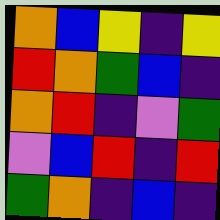[["orange", "blue", "yellow", "indigo", "yellow"], ["red", "orange", "green", "blue", "indigo"], ["orange", "red", "indigo", "violet", "green"], ["violet", "blue", "red", "indigo", "red"], ["green", "orange", "indigo", "blue", "indigo"]]